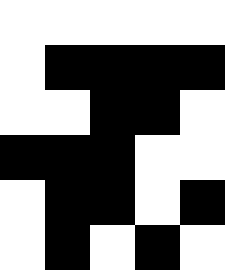[["white", "white", "white", "white", "white"], ["white", "black", "black", "black", "black"], ["white", "white", "black", "black", "white"], ["black", "black", "black", "white", "white"], ["white", "black", "black", "white", "black"], ["white", "black", "white", "black", "white"]]